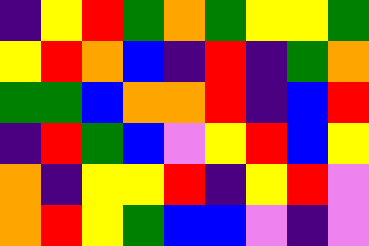[["indigo", "yellow", "red", "green", "orange", "green", "yellow", "yellow", "green"], ["yellow", "red", "orange", "blue", "indigo", "red", "indigo", "green", "orange"], ["green", "green", "blue", "orange", "orange", "red", "indigo", "blue", "red"], ["indigo", "red", "green", "blue", "violet", "yellow", "red", "blue", "yellow"], ["orange", "indigo", "yellow", "yellow", "red", "indigo", "yellow", "red", "violet"], ["orange", "red", "yellow", "green", "blue", "blue", "violet", "indigo", "violet"]]